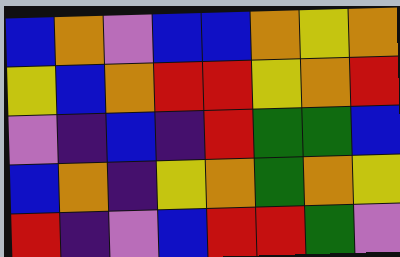[["blue", "orange", "violet", "blue", "blue", "orange", "yellow", "orange"], ["yellow", "blue", "orange", "red", "red", "yellow", "orange", "red"], ["violet", "indigo", "blue", "indigo", "red", "green", "green", "blue"], ["blue", "orange", "indigo", "yellow", "orange", "green", "orange", "yellow"], ["red", "indigo", "violet", "blue", "red", "red", "green", "violet"]]